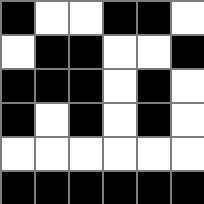[["black", "white", "white", "black", "black", "white"], ["white", "black", "black", "white", "white", "black"], ["black", "black", "black", "white", "black", "white"], ["black", "white", "black", "white", "black", "white"], ["white", "white", "white", "white", "white", "white"], ["black", "black", "black", "black", "black", "black"]]